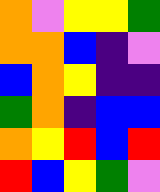[["orange", "violet", "yellow", "yellow", "green"], ["orange", "orange", "blue", "indigo", "violet"], ["blue", "orange", "yellow", "indigo", "indigo"], ["green", "orange", "indigo", "blue", "blue"], ["orange", "yellow", "red", "blue", "red"], ["red", "blue", "yellow", "green", "violet"]]